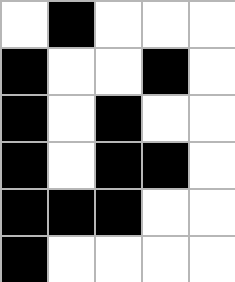[["white", "black", "white", "white", "white"], ["black", "white", "white", "black", "white"], ["black", "white", "black", "white", "white"], ["black", "white", "black", "black", "white"], ["black", "black", "black", "white", "white"], ["black", "white", "white", "white", "white"]]